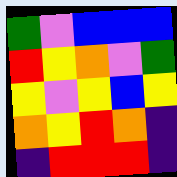[["green", "violet", "blue", "blue", "blue"], ["red", "yellow", "orange", "violet", "green"], ["yellow", "violet", "yellow", "blue", "yellow"], ["orange", "yellow", "red", "orange", "indigo"], ["indigo", "red", "red", "red", "indigo"]]